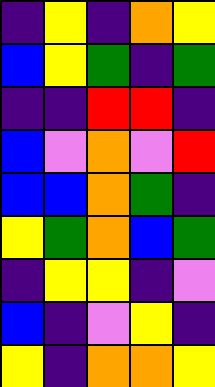[["indigo", "yellow", "indigo", "orange", "yellow"], ["blue", "yellow", "green", "indigo", "green"], ["indigo", "indigo", "red", "red", "indigo"], ["blue", "violet", "orange", "violet", "red"], ["blue", "blue", "orange", "green", "indigo"], ["yellow", "green", "orange", "blue", "green"], ["indigo", "yellow", "yellow", "indigo", "violet"], ["blue", "indigo", "violet", "yellow", "indigo"], ["yellow", "indigo", "orange", "orange", "yellow"]]